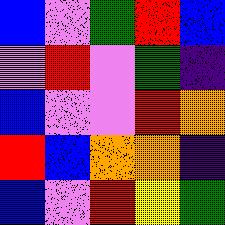[["blue", "violet", "green", "red", "blue"], ["violet", "red", "violet", "green", "indigo"], ["blue", "violet", "violet", "red", "orange"], ["red", "blue", "orange", "orange", "indigo"], ["blue", "violet", "red", "yellow", "green"]]